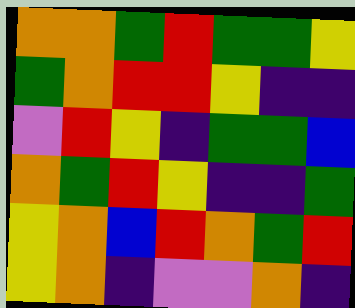[["orange", "orange", "green", "red", "green", "green", "yellow"], ["green", "orange", "red", "red", "yellow", "indigo", "indigo"], ["violet", "red", "yellow", "indigo", "green", "green", "blue"], ["orange", "green", "red", "yellow", "indigo", "indigo", "green"], ["yellow", "orange", "blue", "red", "orange", "green", "red"], ["yellow", "orange", "indigo", "violet", "violet", "orange", "indigo"]]